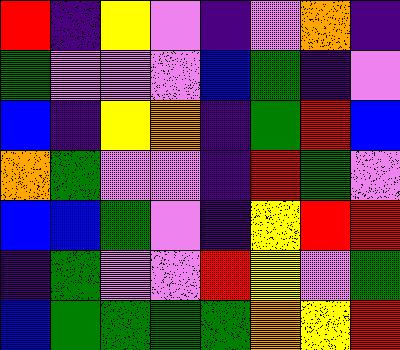[["red", "indigo", "yellow", "violet", "indigo", "violet", "orange", "indigo"], ["green", "violet", "violet", "violet", "blue", "green", "indigo", "violet"], ["blue", "indigo", "yellow", "orange", "indigo", "green", "red", "blue"], ["orange", "green", "violet", "violet", "indigo", "red", "green", "violet"], ["blue", "blue", "green", "violet", "indigo", "yellow", "red", "red"], ["indigo", "green", "violet", "violet", "red", "yellow", "violet", "green"], ["blue", "green", "green", "green", "green", "orange", "yellow", "red"]]